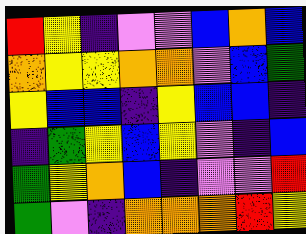[["red", "yellow", "indigo", "violet", "violet", "blue", "orange", "blue"], ["orange", "yellow", "yellow", "orange", "orange", "violet", "blue", "green"], ["yellow", "blue", "blue", "indigo", "yellow", "blue", "blue", "indigo"], ["indigo", "green", "yellow", "blue", "yellow", "violet", "indigo", "blue"], ["green", "yellow", "orange", "blue", "indigo", "violet", "violet", "red"], ["green", "violet", "indigo", "orange", "orange", "orange", "red", "yellow"]]